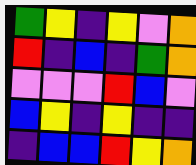[["green", "yellow", "indigo", "yellow", "violet", "orange"], ["red", "indigo", "blue", "indigo", "green", "orange"], ["violet", "violet", "violet", "red", "blue", "violet"], ["blue", "yellow", "indigo", "yellow", "indigo", "indigo"], ["indigo", "blue", "blue", "red", "yellow", "orange"]]